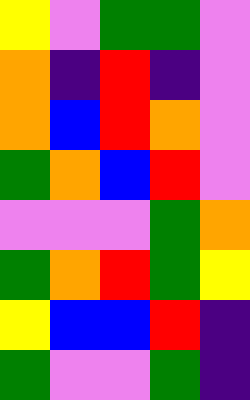[["yellow", "violet", "green", "green", "violet"], ["orange", "indigo", "red", "indigo", "violet"], ["orange", "blue", "red", "orange", "violet"], ["green", "orange", "blue", "red", "violet"], ["violet", "violet", "violet", "green", "orange"], ["green", "orange", "red", "green", "yellow"], ["yellow", "blue", "blue", "red", "indigo"], ["green", "violet", "violet", "green", "indigo"]]